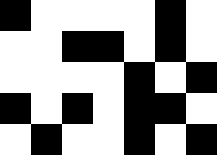[["black", "white", "white", "white", "white", "black", "white"], ["white", "white", "black", "black", "white", "black", "white"], ["white", "white", "white", "white", "black", "white", "black"], ["black", "white", "black", "white", "black", "black", "white"], ["white", "black", "white", "white", "black", "white", "black"]]